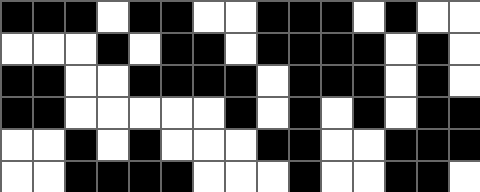[["black", "black", "black", "white", "black", "black", "white", "white", "black", "black", "black", "white", "black", "white", "white"], ["white", "white", "white", "black", "white", "black", "black", "white", "black", "black", "black", "black", "white", "black", "white"], ["black", "black", "white", "white", "black", "black", "black", "black", "white", "black", "black", "black", "white", "black", "white"], ["black", "black", "white", "white", "white", "white", "white", "black", "white", "black", "white", "black", "white", "black", "black"], ["white", "white", "black", "white", "black", "white", "white", "white", "black", "black", "white", "white", "black", "black", "black"], ["white", "white", "black", "black", "black", "black", "white", "white", "white", "black", "white", "white", "black", "black", "white"]]